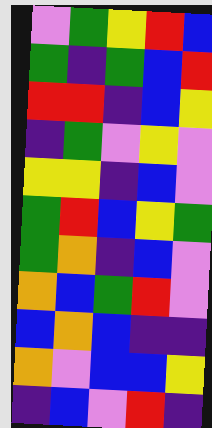[["violet", "green", "yellow", "red", "blue"], ["green", "indigo", "green", "blue", "red"], ["red", "red", "indigo", "blue", "yellow"], ["indigo", "green", "violet", "yellow", "violet"], ["yellow", "yellow", "indigo", "blue", "violet"], ["green", "red", "blue", "yellow", "green"], ["green", "orange", "indigo", "blue", "violet"], ["orange", "blue", "green", "red", "violet"], ["blue", "orange", "blue", "indigo", "indigo"], ["orange", "violet", "blue", "blue", "yellow"], ["indigo", "blue", "violet", "red", "indigo"]]